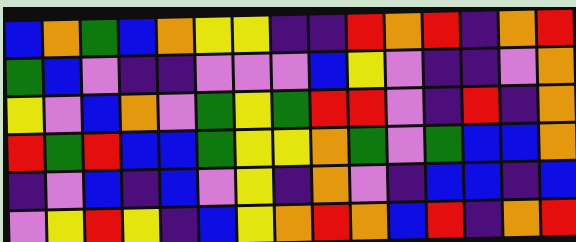[["blue", "orange", "green", "blue", "orange", "yellow", "yellow", "indigo", "indigo", "red", "orange", "red", "indigo", "orange", "red"], ["green", "blue", "violet", "indigo", "indigo", "violet", "violet", "violet", "blue", "yellow", "violet", "indigo", "indigo", "violet", "orange"], ["yellow", "violet", "blue", "orange", "violet", "green", "yellow", "green", "red", "red", "violet", "indigo", "red", "indigo", "orange"], ["red", "green", "red", "blue", "blue", "green", "yellow", "yellow", "orange", "green", "violet", "green", "blue", "blue", "orange"], ["indigo", "violet", "blue", "indigo", "blue", "violet", "yellow", "indigo", "orange", "violet", "indigo", "blue", "blue", "indigo", "blue"], ["violet", "yellow", "red", "yellow", "indigo", "blue", "yellow", "orange", "red", "orange", "blue", "red", "indigo", "orange", "red"]]